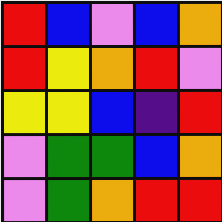[["red", "blue", "violet", "blue", "orange"], ["red", "yellow", "orange", "red", "violet"], ["yellow", "yellow", "blue", "indigo", "red"], ["violet", "green", "green", "blue", "orange"], ["violet", "green", "orange", "red", "red"]]